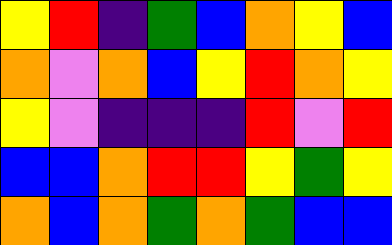[["yellow", "red", "indigo", "green", "blue", "orange", "yellow", "blue"], ["orange", "violet", "orange", "blue", "yellow", "red", "orange", "yellow"], ["yellow", "violet", "indigo", "indigo", "indigo", "red", "violet", "red"], ["blue", "blue", "orange", "red", "red", "yellow", "green", "yellow"], ["orange", "blue", "orange", "green", "orange", "green", "blue", "blue"]]